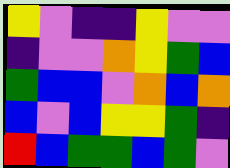[["yellow", "violet", "indigo", "indigo", "yellow", "violet", "violet"], ["indigo", "violet", "violet", "orange", "yellow", "green", "blue"], ["green", "blue", "blue", "violet", "orange", "blue", "orange"], ["blue", "violet", "blue", "yellow", "yellow", "green", "indigo"], ["red", "blue", "green", "green", "blue", "green", "violet"]]